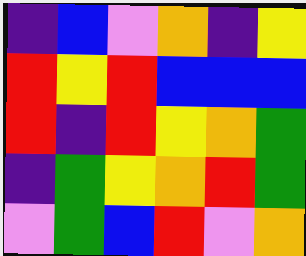[["indigo", "blue", "violet", "orange", "indigo", "yellow"], ["red", "yellow", "red", "blue", "blue", "blue"], ["red", "indigo", "red", "yellow", "orange", "green"], ["indigo", "green", "yellow", "orange", "red", "green"], ["violet", "green", "blue", "red", "violet", "orange"]]